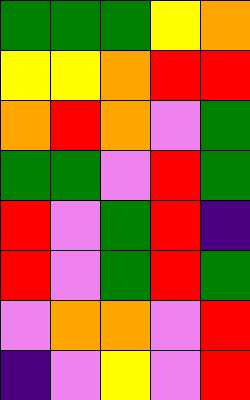[["green", "green", "green", "yellow", "orange"], ["yellow", "yellow", "orange", "red", "red"], ["orange", "red", "orange", "violet", "green"], ["green", "green", "violet", "red", "green"], ["red", "violet", "green", "red", "indigo"], ["red", "violet", "green", "red", "green"], ["violet", "orange", "orange", "violet", "red"], ["indigo", "violet", "yellow", "violet", "red"]]